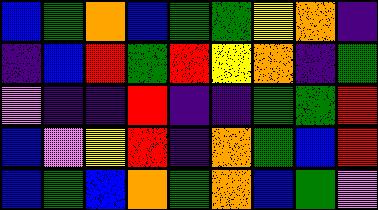[["blue", "green", "orange", "blue", "green", "green", "yellow", "orange", "indigo"], ["indigo", "blue", "red", "green", "red", "yellow", "orange", "indigo", "green"], ["violet", "indigo", "indigo", "red", "indigo", "indigo", "green", "green", "red"], ["blue", "violet", "yellow", "red", "indigo", "orange", "green", "blue", "red"], ["blue", "green", "blue", "orange", "green", "orange", "blue", "green", "violet"]]